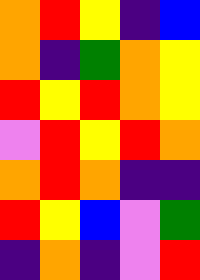[["orange", "red", "yellow", "indigo", "blue"], ["orange", "indigo", "green", "orange", "yellow"], ["red", "yellow", "red", "orange", "yellow"], ["violet", "red", "yellow", "red", "orange"], ["orange", "red", "orange", "indigo", "indigo"], ["red", "yellow", "blue", "violet", "green"], ["indigo", "orange", "indigo", "violet", "red"]]